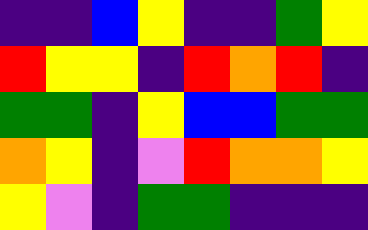[["indigo", "indigo", "blue", "yellow", "indigo", "indigo", "green", "yellow"], ["red", "yellow", "yellow", "indigo", "red", "orange", "red", "indigo"], ["green", "green", "indigo", "yellow", "blue", "blue", "green", "green"], ["orange", "yellow", "indigo", "violet", "red", "orange", "orange", "yellow"], ["yellow", "violet", "indigo", "green", "green", "indigo", "indigo", "indigo"]]